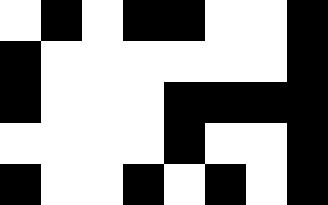[["white", "black", "white", "black", "black", "white", "white", "black"], ["black", "white", "white", "white", "white", "white", "white", "black"], ["black", "white", "white", "white", "black", "black", "black", "black"], ["white", "white", "white", "white", "black", "white", "white", "black"], ["black", "white", "white", "black", "white", "black", "white", "black"]]